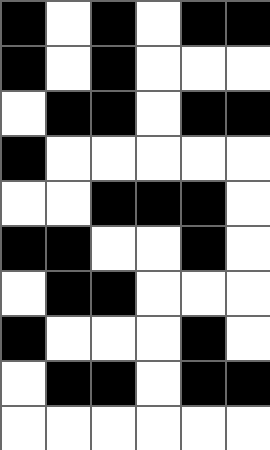[["black", "white", "black", "white", "black", "black"], ["black", "white", "black", "white", "white", "white"], ["white", "black", "black", "white", "black", "black"], ["black", "white", "white", "white", "white", "white"], ["white", "white", "black", "black", "black", "white"], ["black", "black", "white", "white", "black", "white"], ["white", "black", "black", "white", "white", "white"], ["black", "white", "white", "white", "black", "white"], ["white", "black", "black", "white", "black", "black"], ["white", "white", "white", "white", "white", "white"]]